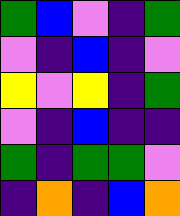[["green", "blue", "violet", "indigo", "green"], ["violet", "indigo", "blue", "indigo", "violet"], ["yellow", "violet", "yellow", "indigo", "green"], ["violet", "indigo", "blue", "indigo", "indigo"], ["green", "indigo", "green", "green", "violet"], ["indigo", "orange", "indigo", "blue", "orange"]]